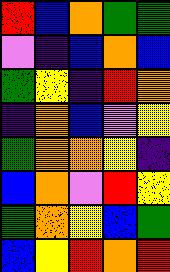[["red", "blue", "orange", "green", "green"], ["violet", "indigo", "blue", "orange", "blue"], ["green", "yellow", "indigo", "red", "orange"], ["indigo", "orange", "blue", "violet", "yellow"], ["green", "orange", "orange", "yellow", "indigo"], ["blue", "orange", "violet", "red", "yellow"], ["green", "orange", "yellow", "blue", "green"], ["blue", "yellow", "red", "orange", "red"]]